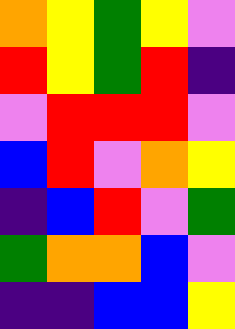[["orange", "yellow", "green", "yellow", "violet"], ["red", "yellow", "green", "red", "indigo"], ["violet", "red", "red", "red", "violet"], ["blue", "red", "violet", "orange", "yellow"], ["indigo", "blue", "red", "violet", "green"], ["green", "orange", "orange", "blue", "violet"], ["indigo", "indigo", "blue", "blue", "yellow"]]